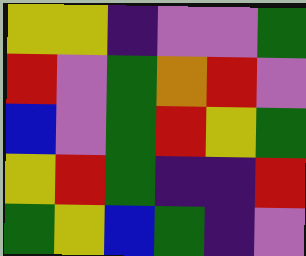[["yellow", "yellow", "indigo", "violet", "violet", "green"], ["red", "violet", "green", "orange", "red", "violet"], ["blue", "violet", "green", "red", "yellow", "green"], ["yellow", "red", "green", "indigo", "indigo", "red"], ["green", "yellow", "blue", "green", "indigo", "violet"]]